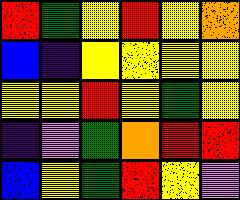[["red", "green", "yellow", "red", "yellow", "orange"], ["blue", "indigo", "yellow", "yellow", "yellow", "yellow"], ["yellow", "yellow", "red", "yellow", "green", "yellow"], ["indigo", "violet", "green", "orange", "red", "red"], ["blue", "yellow", "green", "red", "yellow", "violet"]]